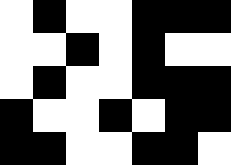[["white", "black", "white", "white", "black", "black", "black"], ["white", "white", "black", "white", "black", "white", "white"], ["white", "black", "white", "white", "black", "black", "black"], ["black", "white", "white", "black", "white", "black", "black"], ["black", "black", "white", "white", "black", "black", "white"]]